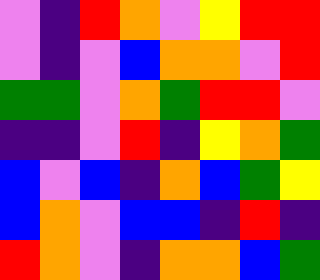[["violet", "indigo", "red", "orange", "violet", "yellow", "red", "red"], ["violet", "indigo", "violet", "blue", "orange", "orange", "violet", "red"], ["green", "green", "violet", "orange", "green", "red", "red", "violet"], ["indigo", "indigo", "violet", "red", "indigo", "yellow", "orange", "green"], ["blue", "violet", "blue", "indigo", "orange", "blue", "green", "yellow"], ["blue", "orange", "violet", "blue", "blue", "indigo", "red", "indigo"], ["red", "orange", "violet", "indigo", "orange", "orange", "blue", "green"]]